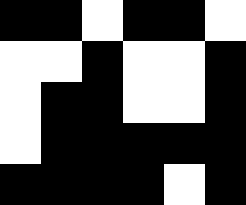[["black", "black", "white", "black", "black", "white"], ["white", "white", "black", "white", "white", "black"], ["white", "black", "black", "white", "white", "black"], ["white", "black", "black", "black", "black", "black"], ["black", "black", "black", "black", "white", "black"]]